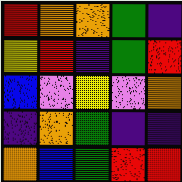[["red", "orange", "orange", "green", "indigo"], ["yellow", "red", "indigo", "green", "red"], ["blue", "violet", "yellow", "violet", "orange"], ["indigo", "orange", "green", "indigo", "indigo"], ["orange", "blue", "green", "red", "red"]]